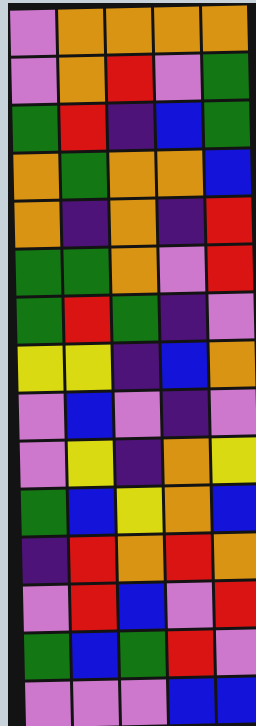[["violet", "orange", "orange", "orange", "orange"], ["violet", "orange", "red", "violet", "green"], ["green", "red", "indigo", "blue", "green"], ["orange", "green", "orange", "orange", "blue"], ["orange", "indigo", "orange", "indigo", "red"], ["green", "green", "orange", "violet", "red"], ["green", "red", "green", "indigo", "violet"], ["yellow", "yellow", "indigo", "blue", "orange"], ["violet", "blue", "violet", "indigo", "violet"], ["violet", "yellow", "indigo", "orange", "yellow"], ["green", "blue", "yellow", "orange", "blue"], ["indigo", "red", "orange", "red", "orange"], ["violet", "red", "blue", "violet", "red"], ["green", "blue", "green", "red", "violet"], ["violet", "violet", "violet", "blue", "blue"]]